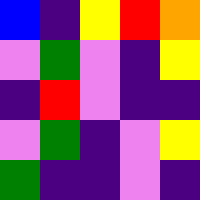[["blue", "indigo", "yellow", "red", "orange"], ["violet", "green", "violet", "indigo", "yellow"], ["indigo", "red", "violet", "indigo", "indigo"], ["violet", "green", "indigo", "violet", "yellow"], ["green", "indigo", "indigo", "violet", "indigo"]]